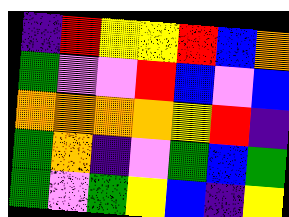[["indigo", "red", "yellow", "yellow", "red", "blue", "orange"], ["green", "violet", "violet", "red", "blue", "violet", "blue"], ["orange", "orange", "orange", "orange", "yellow", "red", "indigo"], ["green", "orange", "indigo", "violet", "green", "blue", "green"], ["green", "violet", "green", "yellow", "blue", "indigo", "yellow"]]